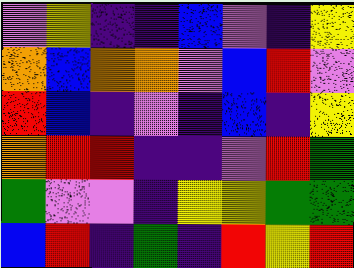[["violet", "yellow", "indigo", "indigo", "blue", "violet", "indigo", "yellow"], ["orange", "blue", "orange", "orange", "violet", "blue", "red", "violet"], ["red", "blue", "indigo", "violet", "indigo", "blue", "indigo", "yellow"], ["orange", "red", "red", "indigo", "indigo", "violet", "red", "green"], ["green", "violet", "violet", "indigo", "yellow", "yellow", "green", "green"], ["blue", "red", "indigo", "green", "indigo", "red", "yellow", "red"]]